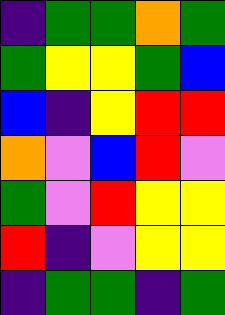[["indigo", "green", "green", "orange", "green"], ["green", "yellow", "yellow", "green", "blue"], ["blue", "indigo", "yellow", "red", "red"], ["orange", "violet", "blue", "red", "violet"], ["green", "violet", "red", "yellow", "yellow"], ["red", "indigo", "violet", "yellow", "yellow"], ["indigo", "green", "green", "indigo", "green"]]